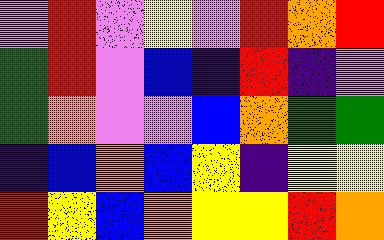[["violet", "red", "violet", "yellow", "violet", "red", "orange", "red"], ["green", "red", "violet", "blue", "indigo", "red", "indigo", "violet"], ["green", "orange", "violet", "violet", "blue", "orange", "green", "green"], ["indigo", "blue", "orange", "blue", "yellow", "indigo", "yellow", "yellow"], ["red", "yellow", "blue", "orange", "yellow", "yellow", "red", "orange"]]